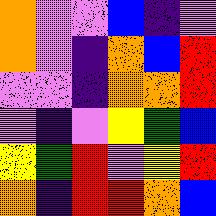[["orange", "violet", "violet", "blue", "indigo", "violet"], ["orange", "violet", "indigo", "orange", "blue", "red"], ["violet", "violet", "indigo", "orange", "orange", "red"], ["violet", "indigo", "violet", "yellow", "green", "blue"], ["yellow", "green", "red", "violet", "yellow", "red"], ["orange", "indigo", "red", "red", "orange", "blue"]]